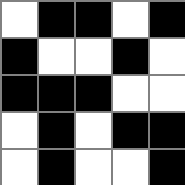[["white", "black", "black", "white", "black"], ["black", "white", "white", "black", "white"], ["black", "black", "black", "white", "white"], ["white", "black", "white", "black", "black"], ["white", "black", "white", "white", "black"]]